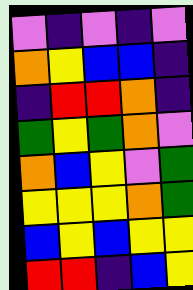[["violet", "indigo", "violet", "indigo", "violet"], ["orange", "yellow", "blue", "blue", "indigo"], ["indigo", "red", "red", "orange", "indigo"], ["green", "yellow", "green", "orange", "violet"], ["orange", "blue", "yellow", "violet", "green"], ["yellow", "yellow", "yellow", "orange", "green"], ["blue", "yellow", "blue", "yellow", "yellow"], ["red", "red", "indigo", "blue", "yellow"]]